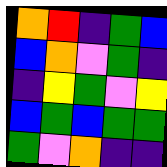[["orange", "red", "indigo", "green", "blue"], ["blue", "orange", "violet", "green", "indigo"], ["indigo", "yellow", "green", "violet", "yellow"], ["blue", "green", "blue", "green", "green"], ["green", "violet", "orange", "indigo", "indigo"]]